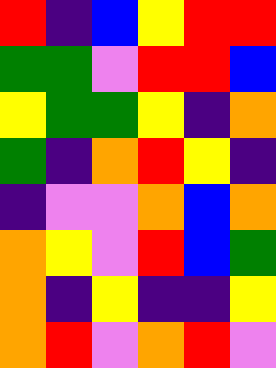[["red", "indigo", "blue", "yellow", "red", "red"], ["green", "green", "violet", "red", "red", "blue"], ["yellow", "green", "green", "yellow", "indigo", "orange"], ["green", "indigo", "orange", "red", "yellow", "indigo"], ["indigo", "violet", "violet", "orange", "blue", "orange"], ["orange", "yellow", "violet", "red", "blue", "green"], ["orange", "indigo", "yellow", "indigo", "indigo", "yellow"], ["orange", "red", "violet", "orange", "red", "violet"]]